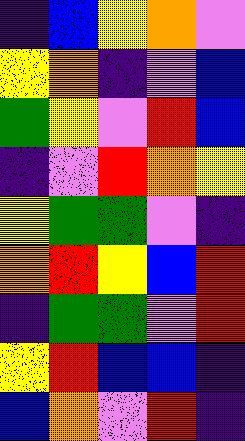[["indigo", "blue", "yellow", "orange", "violet"], ["yellow", "orange", "indigo", "violet", "blue"], ["green", "yellow", "violet", "red", "blue"], ["indigo", "violet", "red", "orange", "yellow"], ["yellow", "green", "green", "violet", "indigo"], ["orange", "red", "yellow", "blue", "red"], ["indigo", "green", "green", "violet", "red"], ["yellow", "red", "blue", "blue", "indigo"], ["blue", "orange", "violet", "red", "indigo"]]